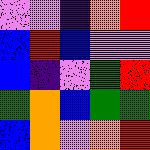[["violet", "violet", "indigo", "orange", "red"], ["blue", "red", "blue", "violet", "violet"], ["blue", "indigo", "violet", "green", "red"], ["green", "orange", "blue", "green", "green"], ["blue", "orange", "violet", "orange", "red"]]